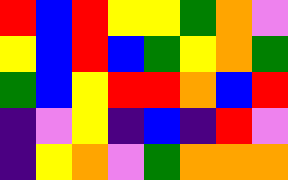[["red", "blue", "red", "yellow", "yellow", "green", "orange", "violet"], ["yellow", "blue", "red", "blue", "green", "yellow", "orange", "green"], ["green", "blue", "yellow", "red", "red", "orange", "blue", "red"], ["indigo", "violet", "yellow", "indigo", "blue", "indigo", "red", "violet"], ["indigo", "yellow", "orange", "violet", "green", "orange", "orange", "orange"]]